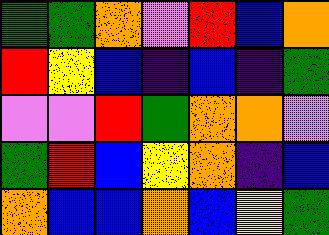[["green", "green", "orange", "violet", "red", "blue", "orange"], ["red", "yellow", "blue", "indigo", "blue", "indigo", "green"], ["violet", "violet", "red", "green", "orange", "orange", "violet"], ["green", "red", "blue", "yellow", "orange", "indigo", "blue"], ["orange", "blue", "blue", "orange", "blue", "yellow", "green"]]